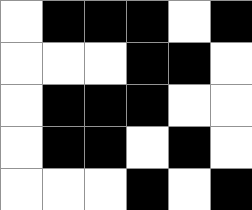[["white", "black", "black", "black", "white", "black"], ["white", "white", "white", "black", "black", "white"], ["white", "black", "black", "black", "white", "white"], ["white", "black", "black", "white", "black", "white"], ["white", "white", "white", "black", "white", "black"]]